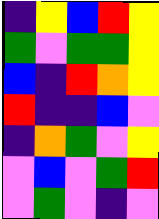[["indigo", "yellow", "blue", "red", "yellow"], ["green", "violet", "green", "green", "yellow"], ["blue", "indigo", "red", "orange", "yellow"], ["red", "indigo", "indigo", "blue", "violet"], ["indigo", "orange", "green", "violet", "yellow"], ["violet", "blue", "violet", "green", "red"], ["violet", "green", "violet", "indigo", "violet"]]